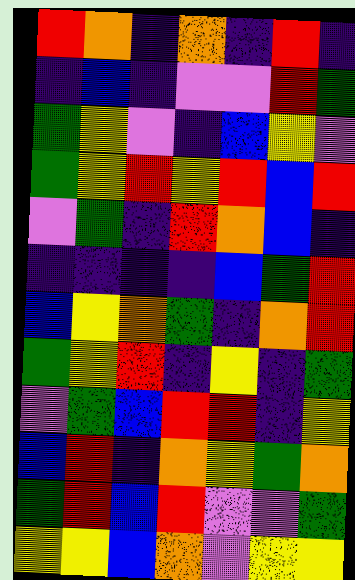[["red", "orange", "indigo", "orange", "indigo", "red", "indigo"], ["indigo", "blue", "indigo", "violet", "violet", "red", "green"], ["green", "yellow", "violet", "indigo", "blue", "yellow", "violet"], ["green", "yellow", "red", "yellow", "red", "blue", "red"], ["violet", "green", "indigo", "red", "orange", "blue", "indigo"], ["indigo", "indigo", "indigo", "indigo", "blue", "green", "red"], ["blue", "yellow", "orange", "green", "indigo", "orange", "red"], ["green", "yellow", "red", "indigo", "yellow", "indigo", "green"], ["violet", "green", "blue", "red", "red", "indigo", "yellow"], ["blue", "red", "indigo", "orange", "yellow", "green", "orange"], ["green", "red", "blue", "red", "violet", "violet", "green"], ["yellow", "yellow", "blue", "orange", "violet", "yellow", "yellow"]]